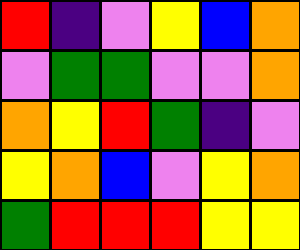[["red", "indigo", "violet", "yellow", "blue", "orange"], ["violet", "green", "green", "violet", "violet", "orange"], ["orange", "yellow", "red", "green", "indigo", "violet"], ["yellow", "orange", "blue", "violet", "yellow", "orange"], ["green", "red", "red", "red", "yellow", "yellow"]]